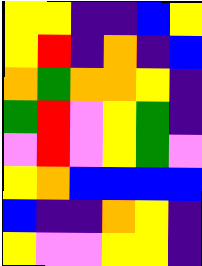[["yellow", "yellow", "indigo", "indigo", "blue", "yellow"], ["yellow", "red", "indigo", "orange", "indigo", "blue"], ["orange", "green", "orange", "orange", "yellow", "indigo"], ["green", "red", "violet", "yellow", "green", "indigo"], ["violet", "red", "violet", "yellow", "green", "violet"], ["yellow", "orange", "blue", "blue", "blue", "blue"], ["blue", "indigo", "indigo", "orange", "yellow", "indigo"], ["yellow", "violet", "violet", "yellow", "yellow", "indigo"]]